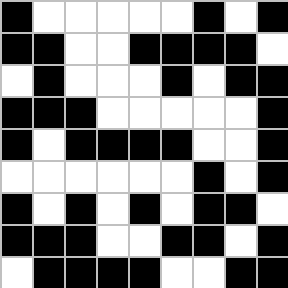[["black", "white", "white", "white", "white", "white", "black", "white", "black"], ["black", "black", "white", "white", "black", "black", "black", "black", "white"], ["white", "black", "white", "white", "white", "black", "white", "black", "black"], ["black", "black", "black", "white", "white", "white", "white", "white", "black"], ["black", "white", "black", "black", "black", "black", "white", "white", "black"], ["white", "white", "white", "white", "white", "white", "black", "white", "black"], ["black", "white", "black", "white", "black", "white", "black", "black", "white"], ["black", "black", "black", "white", "white", "black", "black", "white", "black"], ["white", "black", "black", "black", "black", "white", "white", "black", "black"]]